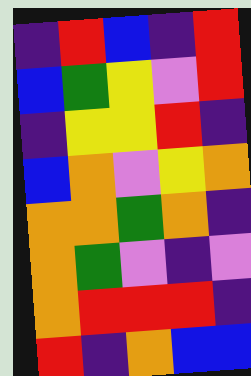[["indigo", "red", "blue", "indigo", "red"], ["blue", "green", "yellow", "violet", "red"], ["indigo", "yellow", "yellow", "red", "indigo"], ["blue", "orange", "violet", "yellow", "orange"], ["orange", "orange", "green", "orange", "indigo"], ["orange", "green", "violet", "indigo", "violet"], ["orange", "red", "red", "red", "indigo"], ["red", "indigo", "orange", "blue", "blue"]]